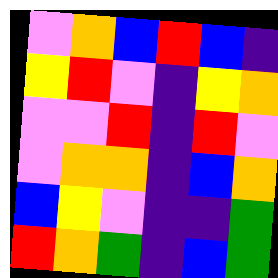[["violet", "orange", "blue", "red", "blue", "indigo"], ["yellow", "red", "violet", "indigo", "yellow", "orange"], ["violet", "violet", "red", "indigo", "red", "violet"], ["violet", "orange", "orange", "indigo", "blue", "orange"], ["blue", "yellow", "violet", "indigo", "indigo", "green"], ["red", "orange", "green", "indigo", "blue", "green"]]